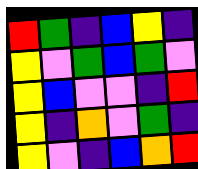[["red", "green", "indigo", "blue", "yellow", "indigo"], ["yellow", "violet", "green", "blue", "green", "violet"], ["yellow", "blue", "violet", "violet", "indigo", "red"], ["yellow", "indigo", "orange", "violet", "green", "indigo"], ["yellow", "violet", "indigo", "blue", "orange", "red"]]